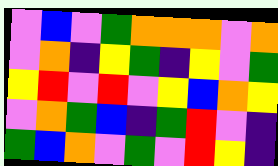[["violet", "blue", "violet", "green", "orange", "orange", "orange", "violet", "orange"], ["violet", "orange", "indigo", "yellow", "green", "indigo", "yellow", "violet", "green"], ["yellow", "red", "violet", "red", "violet", "yellow", "blue", "orange", "yellow"], ["violet", "orange", "green", "blue", "indigo", "green", "red", "violet", "indigo"], ["green", "blue", "orange", "violet", "green", "violet", "red", "yellow", "indigo"]]